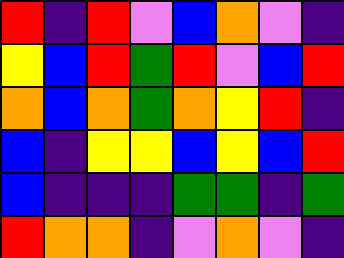[["red", "indigo", "red", "violet", "blue", "orange", "violet", "indigo"], ["yellow", "blue", "red", "green", "red", "violet", "blue", "red"], ["orange", "blue", "orange", "green", "orange", "yellow", "red", "indigo"], ["blue", "indigo", "yellow", "yellow", "blue", "yellow", "blue", "red"], ["blue", "indigo", "indigo", "indigo", "green", "green", "indigo", "green"], ["red", "orange", "orange", "indigo", "violet", "orange", "violet", "indigo"]]